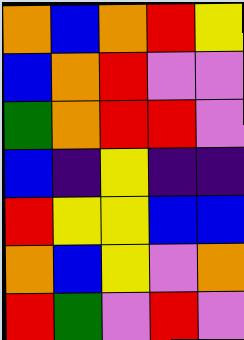[["orange", "blue", "orange", "red", "yellow"], ["blue", "orange", "red", "violet", "violet"], ["green", "orange", "red", "red", "violet"], ["blue", "indigo", "yellow", "indigo", "indigo"], ["red", "yellow", "yellow", "blue", "blue"], ["orange", "blue", "yellow", "violet", "orange"], ["red", "green", "violet", "red", "violet"]]